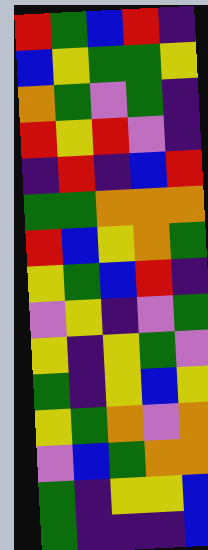[["red", "green", "blue", "red", "indigo"], ["blue", "yellow", "green", "green", "yellow"], ["orange", "green", "violet", "green", "indigo"], ["red", "yellow", "red", "violet", "indigo"], ["indigo", "red", "indigo", "blue", "red"], ["green", "green", "orange", "orange", "orange"], ["red", "blue", "yellow", "orange", "green"], ["yellow", "green", "blue", "red", "indigo"], ["violet", "yellow", "indigo", "violet", "green"], ["yellow", "indigo", "yellow", "green", "violet"], ["green", "indigo", "yellow", "blue", "yellow"], ["yellow", "green", "orange", "violet", "orange"], ["violet", "blue", "green", "orange", "orange"], ["green", "indigo", "yellow", "yellow", "blue"], ["green", "indigo", "indigo", "indigo", "blue"]]